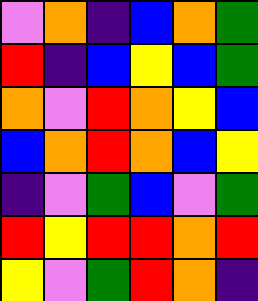[["violet", "orange", "indigo", "blue", "orange", "green"], ["red", "indigo", "blue", "yellow", "blue", "green"], ["orange", "violet", "red", "orange", "yellow", "blue"], ["blue", "orange", "red", "orange", "blue", "yellow"], ["indigo", "violet", "green", "blue", "violet", "green"], ["red", "yellow", "red", "red", "orange", "red"], ["yellow", "violet", "green", "red", "orange", "indigo"]]